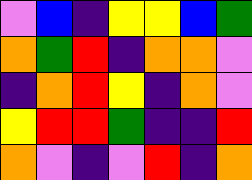[["violet", "blue", "indigo", "yellow", "yellow", "blue", "green"], ["orange", "green", "red", "indigo", "orange", "orange", "violet"], ["indigo", "orange", "red", "yellow", "indigo", "orange", "violet"], ["yellow", "red", "red", "green", "indigo", "indigo", "red"], ["orange", "violet", "indigo", "violet", "red", "indigo", "orange"]]